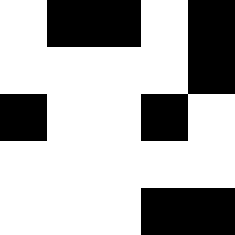[["white", "black", "black", "white", "black"], ["white", "white", "white", "white", "black"], ["black", "white", "white", "black", "white"], ["white", "white", "white", "white", "white"], ["white", "white", "white", "black", "black"]]